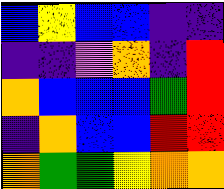[["blue", "yellow", "blue", "blue", "indigo", "indigo"], ["indigo", "indigo", "violet", "orange", "indigo", "red"], ["orange", "blue", "blue", "blue", "green", "red"], ["indigo", "orange", "blue", "blue", "red", "red"], ["orange", "green", "green", "yellow", "orange", "orange"]]